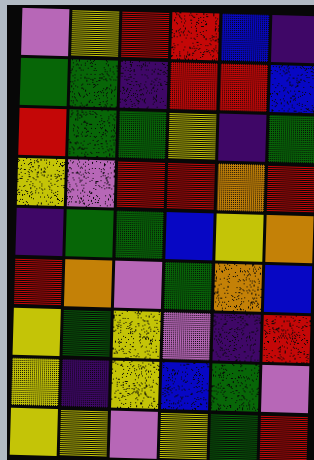[["violet", "yellow", "red", "red", "blue", "indigo"], ["green", "green", "indigo", "red", "red", "blue"], ["red", "green", "green", "yellow", "indigo", "green"], ["yellow", "violet", "red", "red", "orange", "red"], ["indigo", "green", "green", "blue", "yellow", "orange"], ["red", "orange", "violet", "green", "orange", "blue"], ["yellow", "green", "yellow", "violet", "indigo", "red"], ["yellow", "indigo", "yellow", "blue", "green", "violet"], ["yellow", "yellow", "violet", "yellow", "green", "red"]]